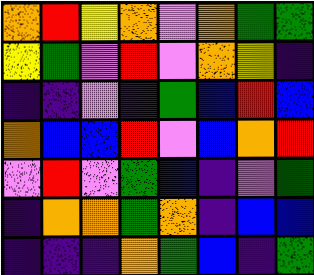[["orange", "red", "yellow", "orange", "violet", "orange", "green", "green"], ["yellow", "green", "violet", "red", "violet", "orange", "yellow", "indigo"], ["indigo", "indigo", "violet", "indigo", "green", "blue", "red", "blue"], ["orange", "blue", "blue", "red", "violet", "blue", "orange", "red"], ["violet", "red", "violet", "green", "blue", "indigo", "violet", "green"], ["indigo", "orange", "orange", "green", "orange", "indigo", "blue", "blue"], ["indigo", "indigo", "indigo", "orange", "green", "blue", "indigo", "green"]]